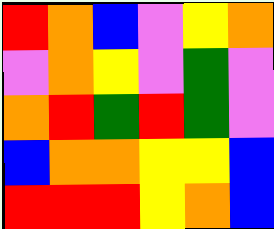[["red", "orange", "blue", "violet", "yellow", "orange"], ["violet", "orange", "yellow", "violet", "green", "violet"], ["orange", "red", "green", "red", "green", "violet"], ["blue", "orange", "orange", "yellow", "yellow", "blue"], ["red", "red", "red", "yellow", "orange", "blue"]]